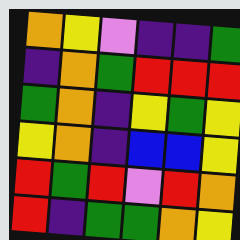[["orange", "yellow", "violet", "indigo", "indigo", "green"], ["indigo", "orange", "green", "red", "red", "red"], ["green", "orange", "indigo", "yellow", "green", "yellow"], ["yellow", "orange", "indigo", "blue", "blue", "yellow"], ["red", "green", "red", "violet", "red", "orange"], ["red", "indigo", "green", "green", "orange", "yellow"]]